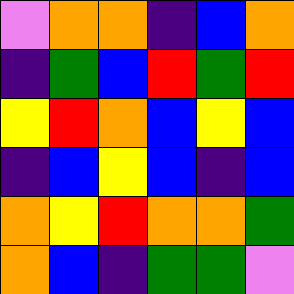[["violet", "orange", "orange", "indigo", "blue", "orange"], ["indigo", "green", "blue", "red", "green", "red"], ["yellow", "red", "orange", "blue", "yellow", "blue"], ["indigo", "blue", "yellow", "blue", "indigo", "blue"], ["orange", "yellow", "red", "orange", "orange", "green"], ["orange", "blue", "indigo", "green", "green", "violet"]]